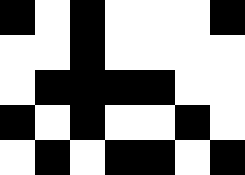[["black", "white", "black", "white", "white", "white", "black"], ["white", "white", "black", "white", "white", "white", "white"], ["white", "black", "black", "black", "black", "white", "white"], ["black", "white", "black", "white", "white", "black", "white"], ["white", "black", "white", "black", "black", "white", "black"]]